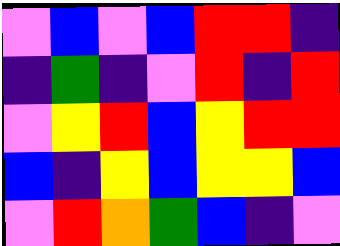[["violet", "blue", "violet", "blue", "red", "red", "indigo"], ["indigo", "green", "indigo", "violet", "red", "indigo", "red"], ["violet", "yellow", "red", "blue", "yellow", "red", "red"], ["blue", "indigo", "yellow", "blue", "yellow", "yellow", "blue"], ["violet", "red", "orange", "green", "blue", "indigo", "violet"]]